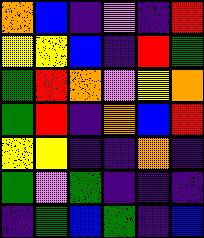[["orange", "blue", "indigo", "violet", "indigo", "red"], ["yellow", "yellow", "blue", "indigo", "red", "green"], ["green", "red", "orange", "violet", "yellow", "orange"], ["green", "red", "indigo", "orange", "blue", "red"], ["yellow", "yellow", "indigo", "indigo", "orange", "indigo"], ["green", "violet", "green", "indigo", "indigo", "indigo"], ["indigo", "green", "blue", "green", "indigo", "blue"]]